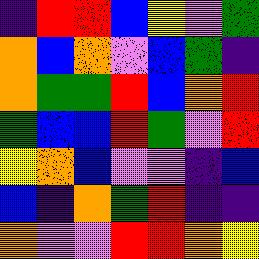[["indigo", "red", "red", "blue", "yellow", "violet", "green"], ["orange", "blue", "orange", "violet", "blue", "green", "indigo"], ["orange", "green", "green", "red", "blue", "orange", "red"], ["green", "blue", "blue", "red", "green", "violet", "red"], ["yellow", "orange", "blue", "violet", "violet", "indigo", "blue"], ["blue", "indigo", "orange", "green", "red", "indigo", "indigo"], ["orange", "violet", "violet", "red", "red", "orange", "yellow"]]